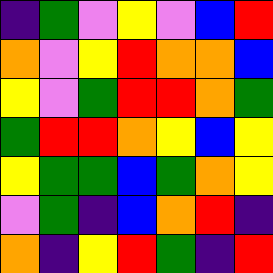[["indigo", "green", "violet", "yellow", "violet", "blue", "red"], ["orange", "violet", "yellow", "red", "orange", "orange", "blue"], ["yellow", "violet", "green", "red", "red", "orange", "green"], ["green", "red", "red", "orange", "yellow", "blue", "yellow"], ["yellow", "green", "green", "blue", "green", "orange", "yellow"], ["violet", "green", "indigo", "blue", "orange", "red", "indigo"], ["orange", "indigo", "yellow", "red", "green", "indigo", "red"]]